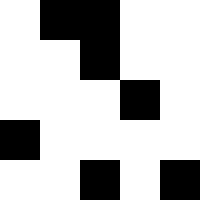[["white", "black", "black", "white", "white"], ["white", "white", "black", "white", "white"], ["white", "white", "white", "black", "white"], ["black", "white", "white", "white", "white"], ["white", "white", "black", "white", "black"]]